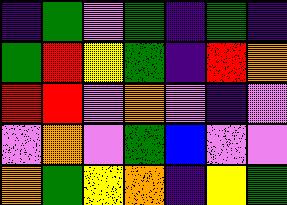[["indigo", "green", "violet", "green", "indigo", "green", "indigo"], ["green", "red", "yellow", "green", "indigo", "red", "orange"], ["red", "red", "violet", "orange", "violet", "indigo", "violet"], ["violet", "orange", "violet", "green", "blue", "violet", "violet"], ["orange", "green", "yellow", "orange", "indigo", "yellow", "green"]]